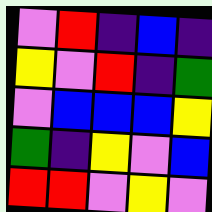[["violet", "red", "indigo", "blue", "indigo"], ["yellow", "violet", "red", "indigo", "green"], ["violet", "blue", "blue", "blue", "yellow"], ["green", "indigo", "yellow", "violet", "blue"], ["red", "red", "violet", "yellow", "violet"]]